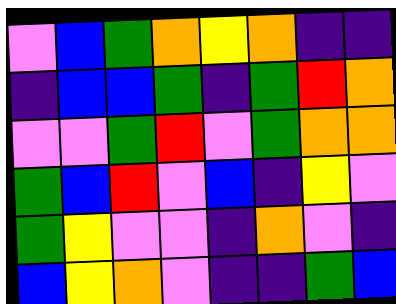[["violet", "blue", "green", "orange", "yellow", "orange", "indigo", "indigo"], ["indigo", "blue", "blue", "green", "indigo", "green", "red", "orange"], ["violet", "violet", "green", "red", "violet", "green", "orange", "orange"], ["green", "blue", "red", "violet", "blue", "indigo", "yellow", "violet"], ["green", "yellow", "violet", "violet", "indigo", "orange", "violet", "indigo"], ["blue", "yellow", "orange", "violet", "indigo", "indigo", "green", "blue"]]